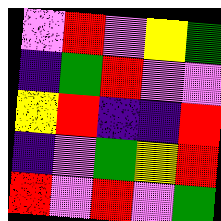[["violet", "red", "violet", "yellow", "green"], ["indigo", "green", "red", "violet", "violet"], ["yellow", "red", "indigo", "indigo", "red"], ["indigo", "violet", "green", "yellow", "red"], ["red", "violet", "red", "violet", "green"]]